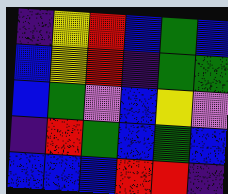[["indigo", "yellow", "red", "blue", "green", "blue"], ["blue", "yellow", "red", "indigo", "green", "green"], ["blue", "green", "violet", "blue", "yellow", "violet"], ["indigo", "red", "green", "blue", "green", "blue"], ["blue", "blue", "blue", "red", "red", "indigo"]]